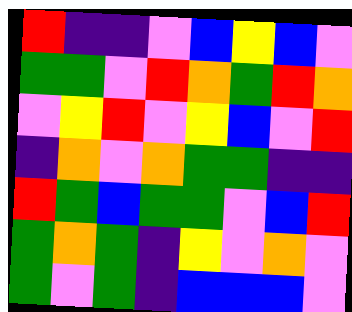[["red", "indigo", "indigo", "violet", "blue", "yellow", "blue", "violet"], ["green", "green", "violet", "red", "orange", "green", "red", "orange"], ["violet", "yellow", "red", "violet", "yellow", "blue", "violet", "red"], ["indigo", "orange", "violet", "orange", "green", "green", "indigo", "indigo"], ["red", "green", "blue", "green", "green", "violet", "blue", "red"], ["green", "orange", "green", "indigo", "yellow", "violet", "orange", "violet"], ["green", "violet", "green", "indigo", "blue", "blue", "blue", "violet"]]